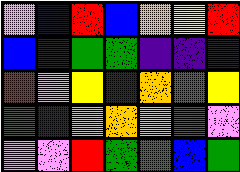[["violet", "blue", "red", "blue", "orange", "yellow", "red"], ["blue", "indigo", "green", "green", "indigo", "indigo", "indigo"], ["red", "violet", "yellow", "indigo", "orange", "green", "yellow"], ["green", "indigo", "orange", "orange", "violet", "green", "violet"], ["violet", "violet", "red", "green", "green", "blue", "green"]]